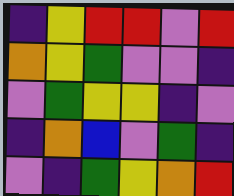[["indigo", "yellow", "red", "red", "violet", "red"], ["orange", "yellow", "green", "violet", "violet", "indigo"], ["violet", "green", "yellow", "yellow", "indigo", "violet"], ["indigo", "orange", "blue", "violet", "green", "indigo"], ["violet", "indigo", "green", "yellow", "orange", "red"]]